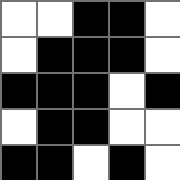[["white", "white", "black", "black", "white"], ["white", "black", "black", "black", "white"], ["black", "black", "black", "white", "black"], ["white", "black", "black", "white", "white"], ["black", "black", "white", "black", "white"]]